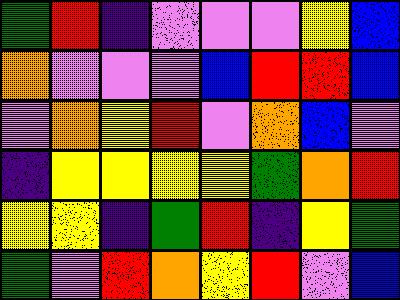[["green", "red", "indigo", "violet", "violet", "violet", "yellow", "blue"], ["orange", "violet", "violet", "violet", "blue", "red", "red", "blue"], ["violet", "orange", "yellow", "red", "violet", "orange", "blue", "violet"], ["indigo", "yellow", "yellow", "yellow", "yellow", "green", "orange", "red"], ["yellow", "yellow", "indigo", "green", "red", "indigo", "yellow", "green"], ["green", "violet", "red", "orange", "yellow", "red", "violet", "blue"]]